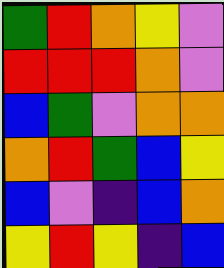[["green", "red", "orange", "yellow", "violet"], ["red", "red", "red", "orange", "violet"], ["blue", "green", "violet", "orange", "orange"], ["orange", "red", "green", "blue", "yellow"], ["blue", "violet", "indigo", "blue", "orange"], ["yellow", "red", "yellow", "indigo", "blue"]]